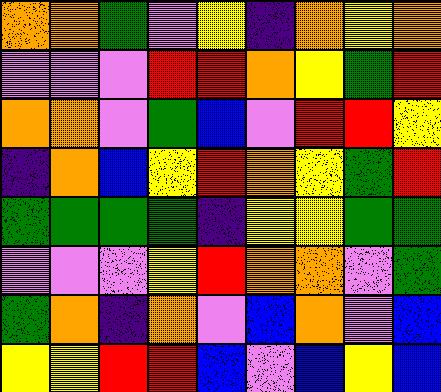[["orange", "orange", "green", "violet", "yellow", "indigo", "orange", "yellow", "orange"], ["violet", "violet", "violet", "red", "red", "orange", "yellow", "green", "red"], ["orange", "orange", "violet", "green", "blue", "violet", "red", "red", "yellow"], ["indigo", "orange", "blue", "yellow", "red", "orange", "yellow", "green", "red"], ["green", "green", "green", "green", "indigo", "yellow", "yellow", "green", "green"], ["violet", "violet", "violet", "yellow", "red", "orange", "orange", "violet", "green"], ["green", "orange", "indigo", "orange", "violet", "blue", "orange", "violet", "blue"], ["yellow", "yellow", "red", "red", "blue", "violet", "blue", "yellow", "blue"]]